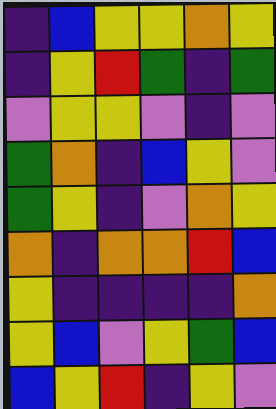[["indigo", "blue", "yellow", "yellow", "orange", "yellow"], ["indigo", "yellow", "red", "green", "indigo", "green"], ["violet", "yellow", "yellow", "violet", "indigo", "violet"], ["green", "orange", "indigo", "blue", "yellow", "violet"], ["green", "yellow", "indigo", "violet", "orange", "yellow"], ["orange", "indigo", "orange", "orange", "red", "blue"], ["yellow", "indigo", "indigo", "indigo", "indigo", "orange"], ["yellow", "blue", "violet", "yellow", "green", "blue"], ["blue", "yellow", "red", "indigo", "yellow", "violet"]]